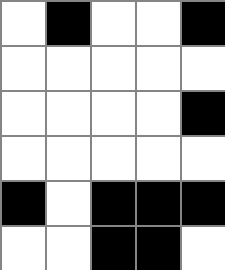[["white", "black", "white", "white", "black"], ["white", "white", "white", "white", "white"], ["white", "white", "white", "white", "black"], ["white", "white", "white", "white", "white"], ["black", "white", "black", "black", "black"], ["white", "white", "black", "black", "white"]]